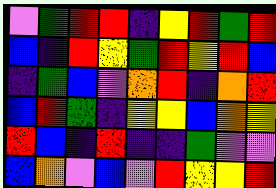[["violet", "green", "red", "red", "indigo", "yellow", "red", "green", "red"], ["blue", "indigo", "red", "yellow", "green", "red", "yellow", "red", "blue"], ["indigo", "green", "blue", "violet", "orange", "red", "indigo", "orange", "red"], ["blue", "red", "green", "indigo", "yellow", "yellow", "blue", "orange", "yellow"], ["red", "blue", "indigo", "red", "indigo", "indigo", "green", "violet", "violet"], ["blue", "orange", "violet", "blue", "violet", "red", "yellow", "yellow", "red"]]